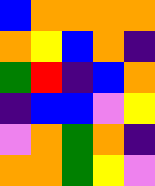[["blue", "orange", "orange", "orange", "orange"], ["orange", "yellow", "blue", "orange", "indigo"], ["green", "red", "indigo", "blue", "orange"], ["indigo", "blue", "blue", "violet", "yellow"], ["violet", "orange", "green", "orange", "indigo"], ["orange", "orange", "green", "yellow", "violet"]]